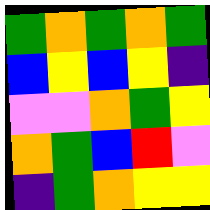[["green", "orange", "green", "orange", "green"], ["blue", "yellow", "blue", "yellow", "indigo"], ["violet", "violet", "orange", "green", "yellow"], ["orange", "green", "blue", "red", "violet"], ["indigo", "green", "orange", "yellow", "yellow"]]